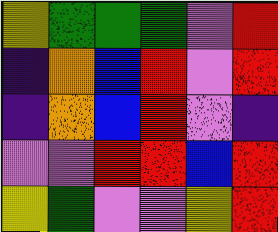[["yellow", "green", "green", "green", "violet", "red"], ["indigo", "orange", "blue", "red", "violet", "red"], ["indigo", "orange", "blue", "red", "violet", "indigo"], ["violet", "violet", "red", "red", "blue", "red"], ["yellow", "green", "violet", "violet", "yellow", "red"]]